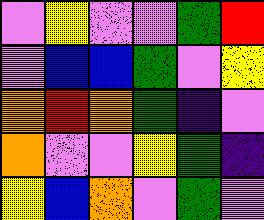[["violet", "yellow", "violet", "violet", "green", "red"], ["violet", "blue", "blue", "green", "violet", "yellow"], ["orange", "red", "orange", "green", "indigo", "violet"], ["orange", "violet", "violet", "yellow", "green", "indigo"], ["yellow", "blue", "orange", "violet", "green", "violet"]]